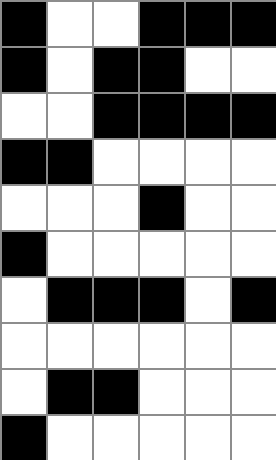[["black", "white", "white", "black", "black", "black"], ["black", "white", "black", "black", "white", "white"], ["white", "white", "black", "black", "black", "black"], ["black", "black", "white", "white", "white", "white"], ["white", "white", "white", "black", "white", "white"], ["black", "white", "white", "white", "white", "white"], ["white", "black", "black", "black", "white", "black"], ["white", "white", "white", "white", "white", "white"], ["white", "black", "black", "white", "white", "white"], ["black", "white", "white", "white", "white", "white"]]